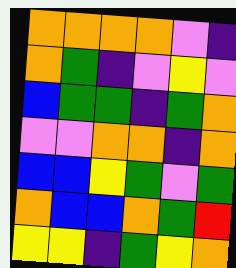[["orange", "orange", "orange", "orange", "violet", "indigo"], ["orange", "green", "indigo", "violet", "yellow", "violet"], ["blue", "green", "green", "indigo", "green", "orange"], ["violet", "violet", "orange", "orange", "indigo", "orange"], ["blue", "blue", "yellow", "green", "violet", "green"], ["orange", "blue", "blue", "orange", "green", "red"], ["yellow", "yellow", "indigo", "green", "yellow", "orange"]]